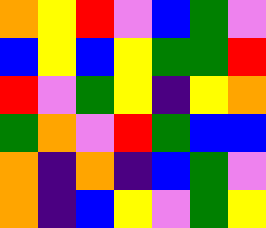[["orange", "yellow", "red", "violet", "blue", "green", "violet"], ["blue", "yellow", "blue", "yellow", "green", "green", "red"], ["red", "violet", "green", "yellow", "indigo", "yellow", "orange"], ["green", "orange", "violet", "red", "green", "blue", "blue"], ["orange", "indigo", "orange", "indigo", "blue", "green", "violet"], ["orange", "indigo", "blue", "yellow", "violet", "green", "yellow"]]